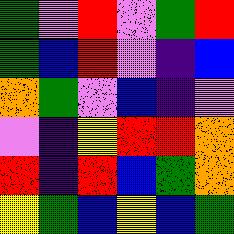[["green", "violet", "red", "violet", "green", "red"], ["green", "blue", "red", "violet", "indigo", "blue"], ["orange", "green", "violet", "blue", "indigo", "violet"], ["violet", "indigo", "yellow", "red", "red", "orange"], ["red", "indigo", "red", "blue", "green", "orange"], ["yellow", "green", "blue", "yellow", "blue", "green"]]